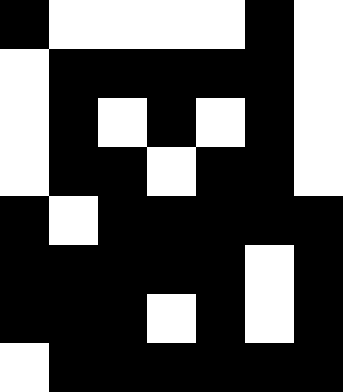[["black", "white", "white", "white", "white", "black", "white"], ["white", "black", "black", "black", "black", "black", "white"], ["white", "black", "white", "black", "white", "black", "white"], ["white", "black", "black", "white", "black", "black", "white"], ["black", "white", "black", "black", "black", "black", "black"], ["black", "black", "black", "black", "black", "white", "black"], ["black", "black", "black", "white", "black", "white", "black"], ["white", "black", "black", "black", "black", "black", "black"]]